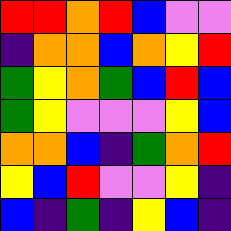[["red", "red", "orange", "red", "blue", "violet", "violet"], ["indigo", "orange", "orange", "blue", "orange", "yellow", "red"], ["green", "yellow", "orange", "green", "blue", "red", "blue"], ["green", "yellow", "violet", "violet", "violet", "yellow", "blue"], ["orange", "orange", "blue", "indigo", "green", "orange", "red"], ["yellow", "blue", "red", "violet", "violet", "yellow", "indigo"], ["blue", "indigo", "green", "indigo", "yellow", "blue", "indigo"]]